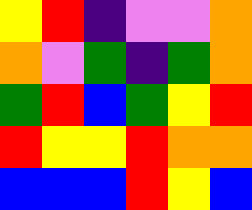[["yellow", "red", "indigo", "violet", "violet", "orange"], ["orange", "violet", "green", "indigo", "green", "orange"], ["green", "red", "blue", "green", "yellow", "red"], ["red", "yellow", "yellow", "red", "orange", "orange"], ["blue", "blue", "blue", "red", "yellow", "blue"]]